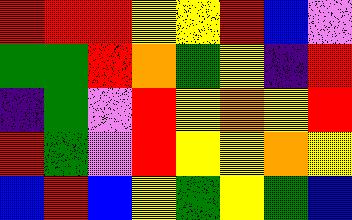[["red", "red", "red", "yellow", "yellow", "red", "blue", "violet"], ["green", "green", "red", "orange", "green", "yellow", "indigo", "red"], ["indigo", "green", "violet", "red", "yellow", "orange", "yellow", "red"], ["red", "green", "violet", "red", "yellow", "yellow", "orange", "yellow"], ["blue", "red", "blue", "yellow", "green", "yellow", "green", "blue"]]